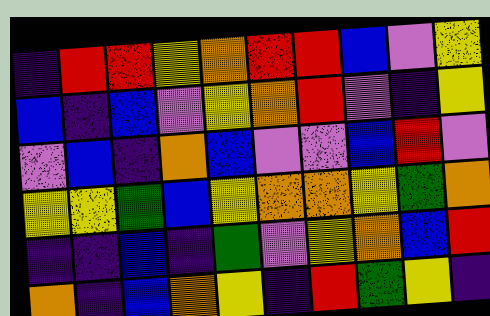[["indigo", "red", "red", "yellow", "orange", "red", "red", "blue", "violet", "yellow"], ["blue", "indigo", "blue", "violet", "yellow", "orange", "red", "violet", "indigo", "yellow"], ["violet", "blue", "indigo", "orange", "blue", "violet", "violet", "blue", "red", "violet"], ["yellow", "yellow", "green", "blue", "yellow", "orange", "orange", "yellow", "green", "orange"], ["indigo", "indigo", "blue", "indigo", "green", "violet", "yellow", "orange", "blue", "red"], ["orange", "indigo", "blue", "orange", "yellow", "indigo", "red", "green", "yellow", "indigo"]]